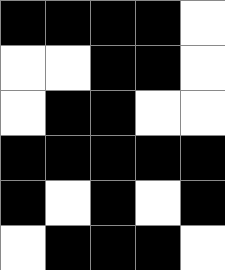[["black", "black", "black", "black", "white"], ["white", "white", "black", "black", "white"], ["white", "black", "black", "white", "white"], ["black", "black", "black", "black", "black"], ["black", "white", "black", "white", "black"], ["white", "black", "black", "black", "white"]]